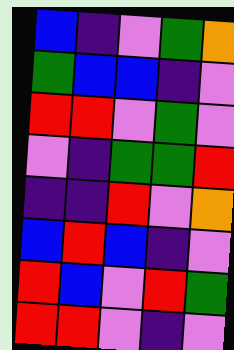[["blue", "indigo", "violet", "green", "orange"], ["green", "blue", "blue", "indigo", "violet"], ["red", "red", "violet", "green", "violet"], ["violet", "indigo", "green", "green", "red"], ["indigo", "indigo", "red", "violet", "orange"], ["blue", "red", "blue", "indigo", "violet"], ["red", "blue", "violet", "red", "green"], ["red", "red", "violet", "indigo", "violet"]]